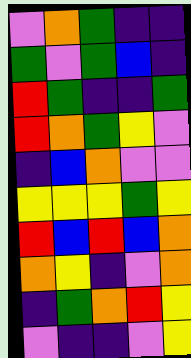[["violet", "orange", "green", "indigo", "indigo"], ["green", "violet", "green", "blue", "indigo"], ["red", "green", "indigo", "indigo", "green"], ["red", "orange", "green", "yellow", "violet"], ["indigo", "blue", "orange", "violet", "violet"], ["yellow", "yellow", "yellow", "green", "yellow"], ["red", "blue", "red", "blue", "orange"], ["orange", "yellow", "indigo", "violet", "orange"], ["indigo", "green", "orange", "red", "yellow"], ["violet", "indigo", "indigo", "violet", "yellow"]]